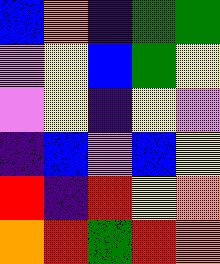[["blue", "orange", "indigo", "green", "green"], ["violet", "yellow", "blue", "green", "yellow"], ["violet", "yellow", "indigo", "yellow", "violet"], ["indigo", "blue", "violet", "blue", "yellow"], ["red", "indigo", "red", "yellow", "orange"], ["orange", "red", "green", "red", "orange"]]